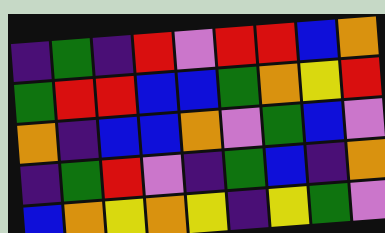[["indigo", "green", "indigo", "red", "violet", "red", "red", "blue", "orange"], ["green", "red", "red", "blue", "blue", "green", "orange", "yellow", "red"], ["orange", "indigo", "blue", "blue", "orange", "violet", "green", "blue", "violet"], ["indigo", "green", "red", "violet", "indigo", "green", "blue", "indigo", "orange"], ["blue", "orange", "yellow", "orange", "yellow", "indigo", "yellow", "green", "violet"]]